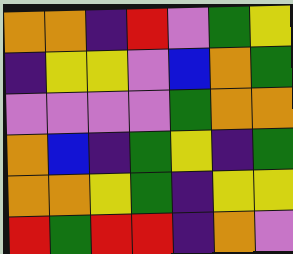[["orange", "orange", "indigo", "red", "violet", "green", "yellow"], ["indigo", "yellow", "yellow", "violet", "blue", "orange", "green"], ["violet", "violet", "violet", "violet", "green", "orange", "orange"], ["orange", "blue", "indigo", "green", "yellow", "indigo", "green"], ["orange", "orange", "yellow", "green", "indigo", "yellow", "yellow"], ["red", "green", "red", "red", "indigo", "orange", "violet"]]